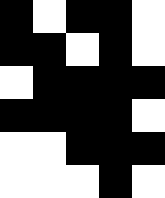[["black", "white", "black", "black", "white"], ["black", "black", "white", "black", "white"], ["white", "black", "black", "black", "black"], ["black", "black", "black", "black", "white"], ["white", "white", "black", "black", "black"], ["white", "white", "white", "black", "white"]]